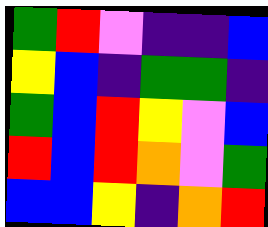[["green", "red", "violet", "indigo", "indigo", "blue"], ["yellow", "blue", "indigo", "green", "green", "indigo"], ["green", "blue", "red", "yellow", "violet", "blue"], ["red", "blue", "red", "orange", "violet", "green"], ["blue", "blue", "yellow", "indigo", "orange", "red"]]